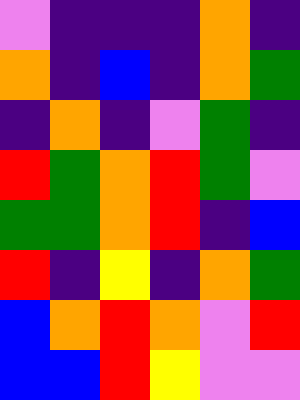[["violet", "indigo", "indigo", "indigo", "orange", "indigo"], ["orange", "indigo", "blue", "indigo", "orange", "green"], ["indigo", "orange", "indigo", "violet", "green", "indigo"], ["red", "green", "orange", "red", "green", "violet"], ["green", "green", "orange", "red", "indigo", "blue"], ["red", "indigo", "yellow", "indigo", "orange", "green"], ["blue", "orange", "red", "orange", "violet", "red"], ["blue", "blue", "red", "yellow", "violet", "violet"]]